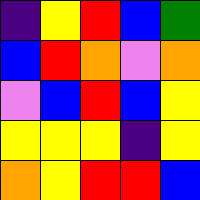[["indigo", "yellow", "red", "blue", "green"], ["blue", "red", "orange", "violet", "orange"], ["violet", "blue", "red", "blue", "yellow"], ["yellow", "yellow", "yellow", "indigo", "yellow"], ["orange", "yellow", "red", "red", "blue"]]